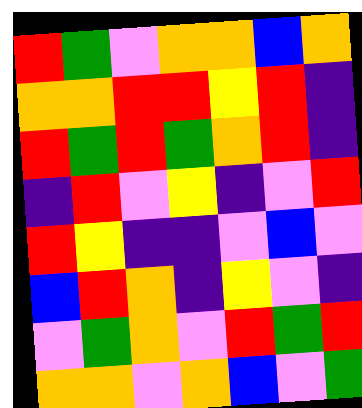[["red", "green", "violet", "orange", "orange", "blue", "orange"], ["orange", "orange", "red", "red", "yellow", "red", "indigo"], ["red", "green", "red", "green", "orange", "red", "indigo"], ["indigo", "red", "violet", "yellow", "indigo", "violet", "red"], ["red", "yellow", "indigo", "indigo", "violet", "blue", "violet"], ["blue", "red", "orange", "indigo", "yellow", "violet", "indigo"], ["violet", "green", "orange", "violet", "red", "green", "red"], ["orange", "orange", "violet", "orange", "blue", "violet", "green"]]